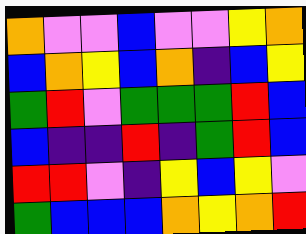[["orange", "violet", "violet", "blue", "violet", "violet", "yellow", "orange"], ["blue", "orange", "yellow", "blue", "orange", "indigo", "blue", "yellow"], ["green", "red", "violet", "green", "green", "green", "red", "blue"], ["blue", "indigo", "indigo", "red", "indigo", "green", "red", "blue"], ["red", "red", "violet", "indigo", "yellow", "blue", "yellow", "violet"], ["green", "blue", "blue", "blue", "orange", "yellow", "orange", "red"]]